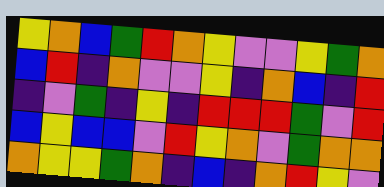[["yellow", "orange", "blue", "green", "red", "orange", "yellow", "violet", "violet", "yellow", "green", "orange"], ["blue", "red", "indigo", "orange", "violet", "violet", "yellow", "indigo", "orange", "blue", "indigo", "red"], ["indigo", "violet", "green", "indigo", "yellow", "indigo", "red", "red", "red", "green", "violet", "red"], ["blue", "yellow", "blue", "blue", "violet", "red", "yellow", "orange", "violet", "green", "orange", "orange"], ["orange", "yellow", "yellow", "green", "orange", "indigo", "blue", "indigo", "orange", "red", "yellow", "violet"]]